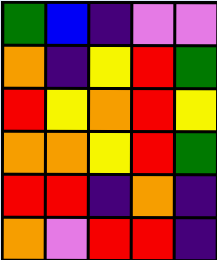[["green", "blue", "indigo", "violet", "violet"], ["orange", "indigo", "yellow", "red", "green"], ["red", "yellow", "orange", "red", "yellow"], ["orange", "orange", "yellow", "red", "green"], ["red", "red", "indigo", "orange", "indigo"], ["orange", "violet", "red", "red", "indigo"]]